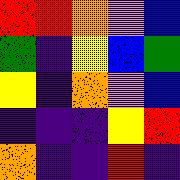[["red", "red", "orange", "violet", "blue"], ["green", "indigo", "yellow", "blue", "green"], ["yellow", "indigo", "orange", "violet", "blue"], ["indigo", "indigo", "indigo", "yellow", "red"], ["orange", "indigo", "indigo", "red", "indigo"]]